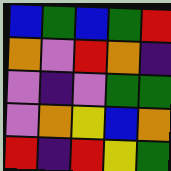[["blue", "green", "blue", "green", "red"], ["orange", "violet", "red", "orange", "indigo"], ["violet", "indigo", "violet", "green", "green"], ["violet", "orange", "yellow", "blue", "orange"], ["red", "indigo", "red", "yellow", "green"]]